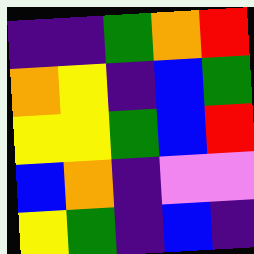[["indigo", "indigo", "green", "orange", "red"], ["orange", "yellow", "indigo", "blue", "green"], ["yellow", "yellow", "green", "blue", "red"], ["blue", "orange", "indigo", "violet", "violet"], ["yellow", "green", "indigo", "blue", "indigo"]]